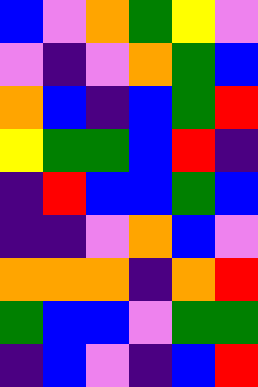[["blue", "violet", "orange", "green", "yellow", "violet"], ["violet", "indigo", "violet", "orange", "green", "blue"], ["orange", "blue", "indigo", "blue", "green", "red"], ["yellow", "green", "green", "blue", "red", "indigo"], ["indigo", "red", "blue", "blue", "green", "blue"], ["indigo", "indigo", "violet", "orange", "blue", "violet"], ["orange", "orange", "orange", "indigo", "orange", "red"], ["green", "blue", "blue", "violet", "green", "green"], ["indigo", "blue", "violet", "indigo", "blue", "red"]]